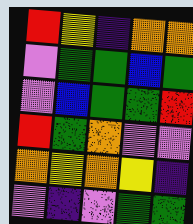[["red", "yellow", "indigo", "orange", "orange"], ["violet", "green", "green", "blue", "green"], ["violet", "blue", "green", "green", "red"], ["red", "green", "orange", "violet", "violet"], ["orange", "yellow", "orange", "yellow", "indigo"], ["violet", "indigo", "violet", "green", "green"]]